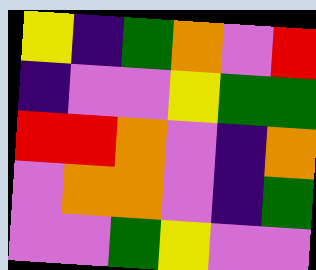[["yellow", "indigo", "green", "orange", "violet", "red"], ["indigo", "violet", "violet", "yellow", "green", "green"], ["red", "red", "orange", "violet", "indigo", "orange"], ["violet", "orange", "orange", "violet", "indigo", "green"], ["violet", "violet", "green", "yellow", "violet", "violet"]]